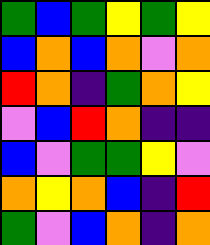[["green", "blue", "green", "yellow", "green", "yellow"], ["blue", "orange", "blue", "orange", "violet", "orange"], ["red", "orange", "indigo", "green", "orange", "yellow"], ["violet", "blue", "red", "orange", "indigo", "indigo"], ["blue", "violet", "green", "green", "yellow", "violet"], ["orange", "yellow", "orange", "blue", "indigo", "red"], ["green", "violet", "blue", "orange", "indigo", "orange"]]